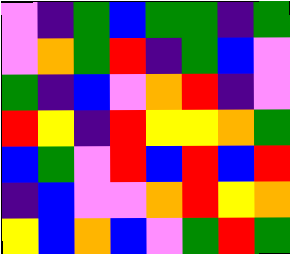[["violet", "indigo", "green", "blue", "green", "green", "indigo", "green"], ["violet", "orange", "green", "red", "indigo", "green", "blue", "violet"], ["green", "indigo", "blue", "violet", "orange", "red", "indigo", "violet"], ["red", "yellow", "indigo", "red", "yellow", "yellow", "orange", "green"], ["blue", "green", "violet", "red", "blue", "red", "blue", "red"], ["indigo", "blue", "violet", "violet", "orange", "red", "yellow", "orange"], ["yellow", "blue", "orange", "blue", "violet", "green", "red", "green"]]